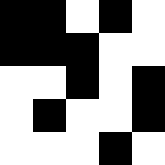[["black", "black", "white", "black", "white"], ["black", "black", "black", "white", "white"], ["white", "white", "black", "white", "black"], ["white", "black", "white", "white", "black"], ["white", "white", "white", "black", "white"]]